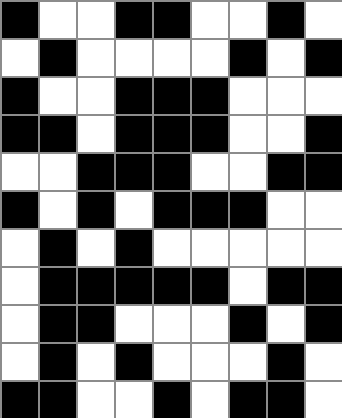[["black", "white", "white", "black", "black", "white", "white", "black", "white"], ["white", "black", "white", "white", "white", "white", "black", "white", "black"], ["black", "white", "white", "black", "black", "black", "white", "white", "white"], ["black", "black", "white", "black", "black", "black", "white", "white", "black"], ["white", "white", "black", "black", "black", "white", "white", "black", "black"], ["black", "white", "black", "white", "black", "black", "black", "white", "white"], ["white", "black", "white", "black", "white", "white", "white", "white", "white"], ["white", "black", "black", "black", "black", "black", "white", "black", "black"], ["white", "black", "black", "white", "white", "white", "black", "white", "black"], ["white", "black", "white", "black", "white", "white", "white", "black", "white"], ["black", "black", "white", "white", "black", "white", "black", "black", "white"]]